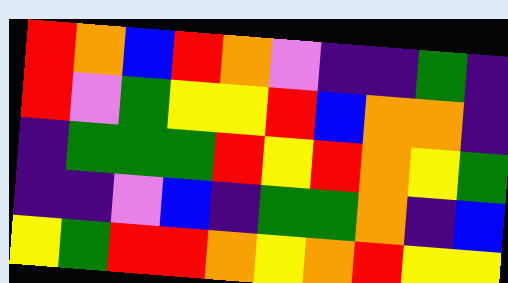[["red", "orange", "blue", "red", "orange", "violet", "indigo", "indigo", "green", "indigo"], ["red", "violet", "green", "yellow", "yellow", "red", "blue", "orange", "orange", "indigo"], ["indigo", "green", "green", "green", "red", "yellow", "red", "orange", "yellow", "green"], ["indigo", "indigo", "violet", "blue", "indigo", "green", "green", "orange", "indigo", "blue"], ["yellow", "green", "red", "red", "orange", "yellow", "orange", "red", "yellow", "yellow"]]